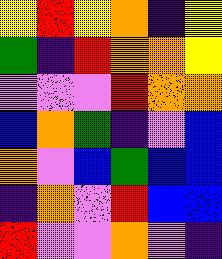[["yellow", "red", "yellow", "orange", "indigo", "yellow"], ["green", "indigo", "red", "orange", "orange", "yellow"], ["violet", "violet", "violet", "red", "orange", "orange"], ["blue", "orange", "green", "indigo", "violet", "blue"], ["orange", "violet", "blue", "green", "blue", "blue"], ["indigo", "orange", "violet", "red", "blue", "blue"], ["red", "violet", "violet", "orange", "violet", "indigo"]]